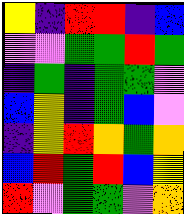[["yellow", "indigo", "red", "red", "indigo", "blue"], ["violet", "violet", "green", "green", "red", "green"], ["indigo", "green", "indigo", "green", "green", "violet"], ["blue", "yellow", "indigo", "green", "blue", "violet"], ["indigo", "yellow", "red", "orange", "green", "orange"], ["blue", "red", "green", "red", "blue", "yellow"], ["red", "violet", "green", "green", "violet", "orange"]]